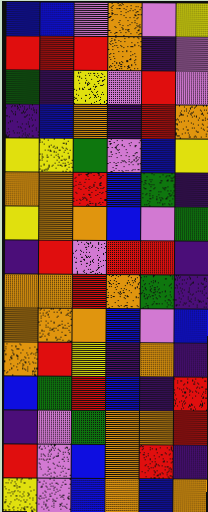[["blue", "blue", "violet", "orange", "violet", "yellow"], ["red", "red", "red", "orange", "indigo", "violet"], ["green", "indigo", "yellow", "violet", "red", "violet"], ["indigo", "blue", "orange", "indigo", "red", "orange"], ["yellow", "yellow", "green", "violet", "blue", "yellow"], ["orange", "orange", "red", "blue", "green", "indigo"], ["yellow", "orange", "orange", "blue", "violet", "green"], ["indigo", "red", "violet", "red", "red", "indigo"], ["orange", "orange", "red", "orange", "green", "indigo"], ["orange", "orange", "orange", "blue", "violet", "blue"], ["orange", "red", "yellow", "indigo", "orange", "indigo"], ["blue", "green", "red", "blue", "indigo", "red"], ["indigo", "violet", "green", "orange", "orange", "red"], ["red", "violet", "blue", "orange", "red", "indigo"], ["yellow", "violet", "blue", "orange", "blue", "orange"]]